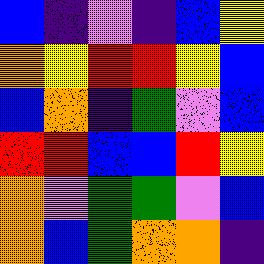[["blue", "indigo", "violet", "indigo", "blue", "yellow"], ["orange", "yellow", "red", "red", "yellow", "blue"], ["blue", "orange", "indigo", "green", "violet", "blue"], ["red", "red", "blue", "blue", "red", "yellow"], ["orange", "violet", "green", "green", "violet", "blue"], ["orange", "blue", "green", "orange", "orange", "indigo"]]